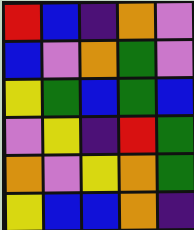[["red", "blue", "indigo", "orange", "violet"], ["blue", "violet", "orange", "green", "violet"], ["yellow", "green", "blue", "green", "blue"], ["violet", "yellow", "indigo", "red", "green"], ["orange", "violet", "yellow", "orange", "green"], ["yellow", "blue", "blue", "orange", "indigo"]]